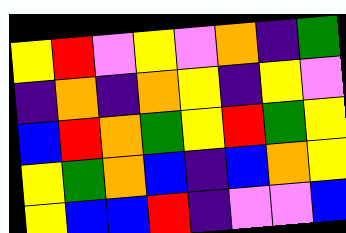[["yellow", "red", "violet", "yellow", "violet", "orange", "indigo", "green"], ["indigo", "orange", "indigo", "orange", "yellow", "indigo", "yellow", "violet"], ["blue", "red", "orange", "green", "yellow", "red", "green", "yellow"], ["yellow", "green", "orange", "blue", "indigo", "blue", "orange", "yellow"], ["yellow", "blue", "blue", "red", "indigo", "violet", "violet", "blue"]]